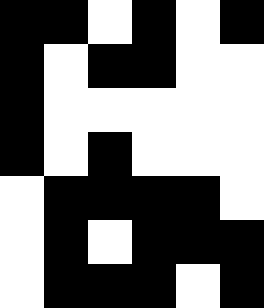[["black", "black", "white", "black", "white", "black"], ["black", "white", "black", "black", "white", "white"], ["black", "white", "white", "white", "white", "white"], ["black", "white", "black", "white", "white", "white"], ["white", "black", "black", "black", "black", "white"], ["white", "black", "white", "black", "black", "black"], ["white", "black", "black", "black", "white", "black"]]